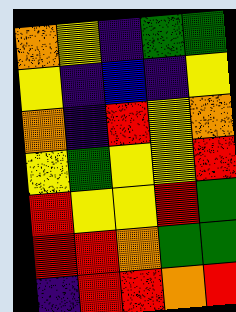[["orange", "yellow", "indigo", "green", "green"], ["yellow", "indigo", "blue", "indigo", "yellow"], ["orange", "indigo", "red", "yellow", "orange"], ["yellow", "green", "yellow", "yellow", "red"], ["red", "yellow", "yellow", "red", "green"], ["red", "red", "orange", "green", "green"], ["indigo", "red", "red", "orange", "red"]]